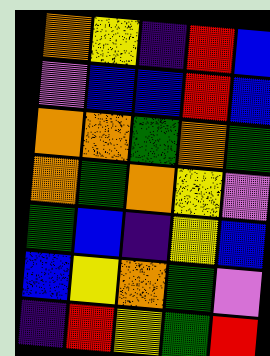[["orange", "yellow", "indigo", "red", "blue"], ["violet", "blue", "blue", "red", "blue"], ["orange", "orange", "green", "orange", "green"], ["orange", "green", "orange", "yellow", "violet"], ["green", "blue", "indigo", "yellow", "blue"], ["blue", "yellow", "orange", "green", "violet"], ["indigo", "red", "yellow", "green", "red"]]